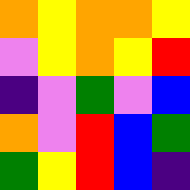[["orange", "yellow", "orange", "orange", "yellow"], ["violet", "yellow", "orange", "yellow", "red"], ["indigo", "violet", "green", "violet", "blue"], ["orange", "violet", "red", "blue", "green"], ["green", "yellow", "red", "blue", "indigo"]]